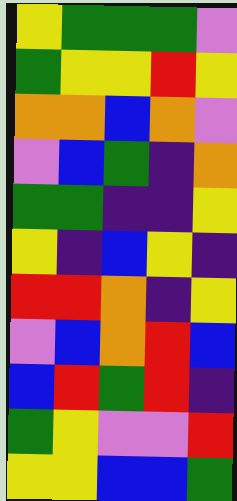[["yellow", "green", "green", "green", "violet"], ["green", "yellow", "yellow", "red", "yellow"], ["orange", "orange", "blue", "orange", "violet"], ["violet", "blue", "green", "indigo", "orange"], ["green", "green", "indigo", "indigo", "yellow"], ["yellow", "indigo", "blue", "yellow", "indigo"], ["red", "red", "orange", "indigo", "yellow"], ["violet", "blue", "orange", "red", "blue"], ["blue", "red", "green", "red", "indigo"], ["green", "yellow", "violet", "violet", "red"], ["yellow", "yellow", "blue", "blue", "green"]]